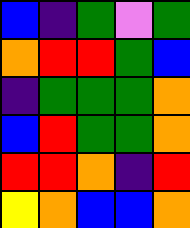[["blue", "indigo", "green", "violet", "green"], ["orange", "red", "red", "green", "blue"], ["indigo", "green", "green", "green", "orange"], ["blue", "red", "green", "green", "orange"], ["red", "red", "orange", "indigo", "red"], ["yellow", "orange", "blue", "blue", "orange"]]